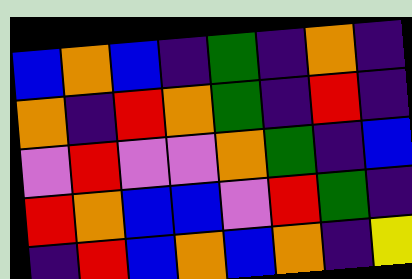[["blue", "orange", "blue", "indigo", "green", "indigo", "orange", "indigo"], ["orange", "indigo", "red", "orange", "green", "indigo", "red", "indigo"], ["violet", "red", "violet", "violet", "orange", "green", "indigo", "blue"], ["red", "orange", "blue", "blue", "violet", "red", "green", "indigo"], ["indigo", "red", "blue", "orange", "blue", "orange", "indigo", "yellow"]]